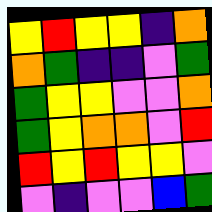[["yellow", "red", "yellow", "yellow", "indigo", "orange"], ["orange", "green", "indigo", "indigo", "violet", "green"], ["green", "yellow", "yellow", "violet", "violet", "orange"], ["green", "yellow", "orange", "orange", "violet", "red"], ["red", "yellow", "red", "yellow", "yellow", "violet"], ["violet", "indigo", "violet", "violet", "blue", "green"]]